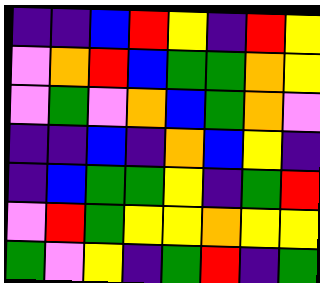[["indigo", "indigo", "blue", "red", "yellow", "indigo", "red", "yellow"], ["violet", "orange", "red", "blue", "green", "green", "orange", "yellow"], ["violet", "green", "violet", "orange", "blue", "green", "orange", "violet"], ["indigo", "indigo", "blue", "indigo", "orange", "blue", "yellow", "indigo"], ["indigo", "blue", "green", "green", "yellow", "indigo", "green", "red"], ["violet", "red", "green", "yellow", "yellow", "orange", "yellow", "yellow"], ["green", "violet", "yellow", "indigo", "green", "red", "indigo", "green"]]